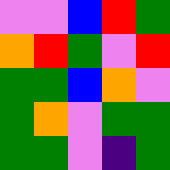[["violet", "violet", "blue", "red", "green"], ["orange", "red", "green", "violet", "red"], ["green", "green", "blue", "orange", "violet"], ["green", "orange", "violet", "green", "green"], ["green", "green", "violet", "indigo", "green"]]